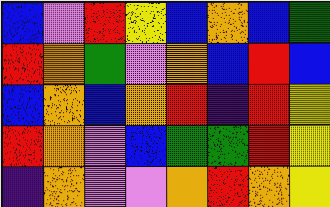[["blue", "violet", "red", "yellow", "blue", "orange", "blue", "green"], ["red", "orange", "green", "violet", "orange", "blue", "red", "blue"], ["blue", "orange", "blue", "orange", "red", "indigo", "red", "yellow"], ["red", "orange", "violet", "blue", "green", "green", "red", "yellow"], ["indigo", "orange", "violet", "violet", "orange", "red", "orange", "yellow"]]